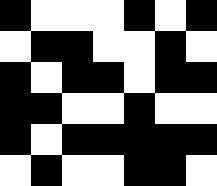[["black", "white", "white", "white", "black", "white", "black"], ["white", "black", "black", "white", "white", "black", "white"], ["black", "white", "black", "black", "white", "black", "black"], ["black", "black", "white", "white", "black", "white", "white"], ["black", "white", "black", "black", "black", "black", "black"], ["white", "black", "white", "white", "black", "black", "white"]]